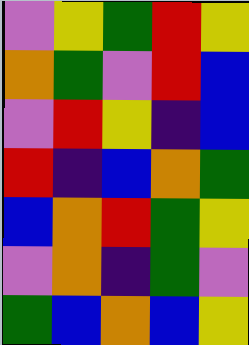[["violet", "yellow", "green", "red", "yellow"], ["orange", "green", "violet", "red", "blue"], ["violet", "red", "yellow", "indigo", "blue"], ["red", "indigo", "blue", "orange", "green"], ["blue", "orange", "red", "green", "yellow"], ["violet", "orange", "indigo", "green", "violet"], ["green", "blue", "orange", "blue", "yellow"]]